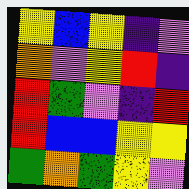[["yellow", "blue", "yellow", "indigo", "violet"], ["orange", "violet", "yellow", "red", "indigo"], ["red", "green", "violet", "indigo", "red"], ["red", "blue", "blue", "yellow", "yellow"], ["green", "orange", "green", "yellow", "violet"]]